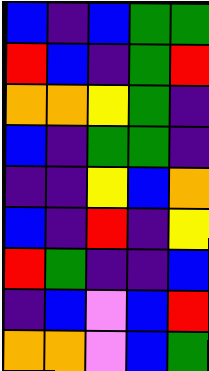[["blue", "indigo", "blue", "green", "green"], ["red", "blue", "indigo", "green", "red"], ["orange", "orange", "yellow", "green", "indigo"], ["blue", "indigo", "green", "green", "indigo"], ["indigo", "indigo", "yellow", "blue", "orange"], ["blue", "indigo", "red", "indigo", "yellow"], ["red", "green", "indigo", "indigo", "blue"], ["indigo", "blue", "violet", "blue", "red"], ["orange", "orange", "violet", "blue", "green"]]